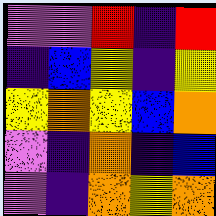[["violet", "violet", "red", "indigo", "red"], ["indigo", "blue", "yellow", "indigo", "yellow"], ["yellow", "orange", "yellow", "blue", "orange"], ["violet", "indigo", "orange", "indigo", "blue"], ["violet", "indigo", "orange", "yellow", "orange"]]